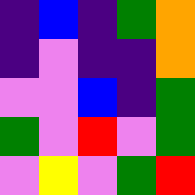[["indigo", "blue", "indigo", "green", "orange"], ["indigo", "violet", "indigo", "indigo", "orange"], ["violet", "violet", "blue", "indigo", "green"], ["green", "violet", "red", "violet", "green"], ["violet", "yellow", "violet", "green", "red"]]